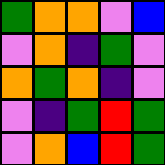[["green", "orange", "orange", "violet", "blue"], ["violet", "orange", "indigo", "green", "violet"], ["orange", "green", "orange", "indigo", "violet"], ["violet", "indigo", "green", "red", "green"], ["violet", "orange", "blue", "red", "green"]]